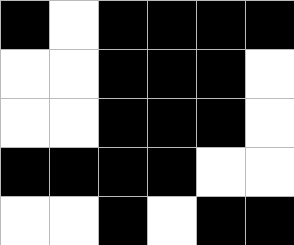[["black", "white", "black", "black", "black", "black"], ["white", "white", "black", "black", "black", "white"], ["white", "white", "black", "black", "black", "white"], ["black", "black", "black", "black", "white", "white"], ["white", "white", "black", "white", "black", "black"]]